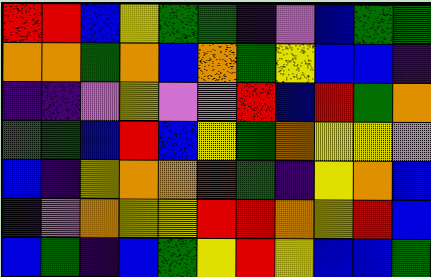[["red", "red", "blue", "yellow", "green", "green", "indigo", "violet", "blue", "green", "green"], ["orange", "orange", "green", "orange", "blue", "orange", "green", "yellow", "blue", "blue", "indigo"], ["indigo", "indigo", "violet", "yellow", "violet", "violet", "red", "blue", "red", "green", "orange"], ["green", "green", "blue", "red", "blue", "yellow", "green", "orange", "yellow", "yellow", "violet"], ["blue", "indigo", "yellow", "orange", "orange", "red", "green", "indigo", "yellow", "orange", "blue"], ["indigo", "violet", "orange", "yellow", "yellow", "red", "red", "orange", "yellow", "red", "blue"], ["blue", "green", "indigo", "blue", "green", "yellow", "red", "yellow", "blue", "blue", "green"]]